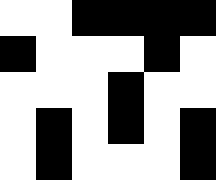[["white", "white", "black", "black", "black", "black"], ["black", "white", "white", "white", "black", "white"], ["white", "white", "white", "black", "white", "white"], ["white", "black", "white", "black", "white", "black"], ["white", "black", "white", "white", "white", "black"]]